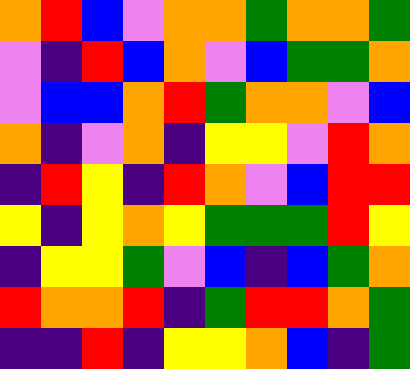[["orange", "red", "blue", "violet", "orange", "orange", "green", "orange", "orange", "green"], ["violet", "indigo", "red", "blue", "orange", "violet", "blue", "green", "green", "orange"], ["violet", "blue", "blue", "orange", "red", "green", "orange", "orange", "violet", "blue"], ["orange", "indigo", "violet", "orange", "indigo", "yellow", "yellow", "violet", "red", "orange"], ["indigo", "red", "yellow", "indigo", "red", "orange", "violet", "blue", "red", "red"], ["yellow", "indigo", "yellow", "orange", "yellow", "green", "green", "green", "red", "yellow"], ["indigo", "yellow", "yellow", "green", "violet", "blue", "indigo", "blue", "green", "orange"], ["red", "orange", "orange", "red", "indigo", "green", "red", "red", "orange", "green"], ["indigo", "indigo", "red", "indigo", "yellow", "yellow", "orange", "blue", "indigo", "green"]]